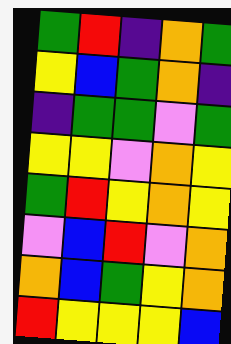[["green", "red", "indigo", "orange", "green"], ["yellow", "blue", "green", "orange", "indigo"], ["indigo", "green", "green", "violet", "green"], ["yellow", "yellow", "violet", "orange", "yellow"], ["green", "red", "yellow", "orange", "yellow"], ["violet", "blue", "red", "violet", "orange"], ["orange", "blue", "green", "yellow", "orange"], ["red", "yellow", "yellow", "yellow", "blue"]]